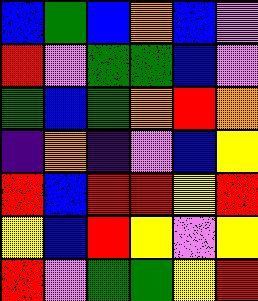[["blue", "green", "blue", "orange", "blue", "violet"], ["red", "violet", "green", "green", "blue", "violet"], ["green", "blue", "green", "orange", "red", "orange"], ["indigo", "orange", "indigo", "violet", "blue", "yellow"], ["red", "blue", "red", "red", "yellow", "red"], ["yellow", "blue", "red", "yellow", "violet", "yellow"], ["red", "violet", "green", "green", "yellow", "red"]]